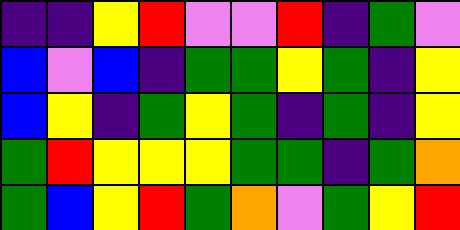[["indigo", "indigo", "yellow", "red", "violet", "violet", "red", "indigo", "green", "violet"], ["blue", "violet", "blue", "indigo", "green", "green", "yellow", "green", "indigo", "yellow"], ["blue", "yellow", "indigo", "green", "yellow", "green", "indigo", "green", "indigo", "yellow"], ["green", "red", "yellow", "yellow", "yellow", "green", "green", "indigo", "green", "orange"], ["green", "blue", "yellow", "red", "green", "orange", "violet", "green", "yellow", "red"]]